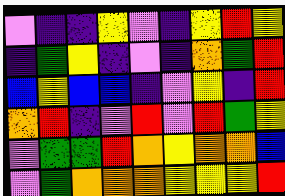[["violet", "indigo", "indigo", "yellow", "violet", "indigo", "yellow", "red", "yellow"], ["indigo", "green", "yellow", "indigo", "violet", "indigo", "orange", "green", "red"], ["blue", "yellow", "blue", "blue", "indigo", "violet", "yellow", "indigo", "red"], ["orange", "red", "indigo", "violet", "red", "violet", "red", "green", "yellow"], ["violet", "green", "green", "red", "orange", "yellow", "orange", "orange", "blue"], ["violet", "green", "orange", "orange", "orange", "yellow", "yellow", "yellow", "red"]]